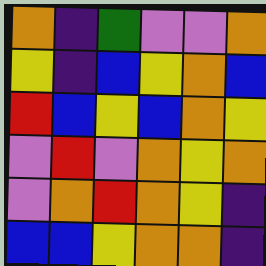[["orange", "indigo", "green", "violet", "violet", "orange"], ["yellow", "indigo", "blue", "yellow", "orange", "blue"], ["red", "blue", "yellow", "blue", "orange", "yellow"], ["violet", "red", "violet", "orange", "yellow", "orange"], ["violet", "orange", "red", "orange", "yellow", "indigo"], ["blue", "blue", "yellow", "orange", "orange", "indigo"]]